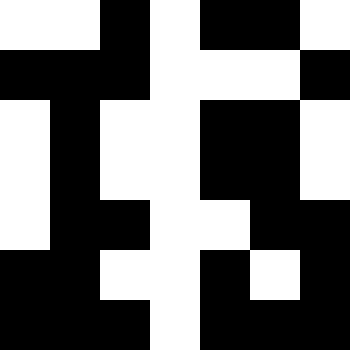[["white", "white", "black", "white", "black", "black", "white"], ["black", "black", "black", "white", "white", "white", "black"], ["white", "black", "white", "white", "black", "black", "white"], ["white", "black", "white", "white", "black", "black", "white"], ["white", "black", "black", "white", "white", "black", "black"], ["black", "black", "white", "white", "black", "white", "black"], ["black", "black", "black", "white", "black", "black", "black"]]